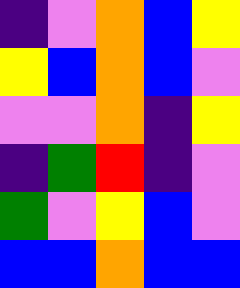[["indigo", "violet", "orange", "blue", "yellow"], ["yellow", "blue", "orange", "blue", "violet"], ["violet", "violet", "orange", "indigo", "yellow"], ["indigo", "green", "red", "indigo", "violet"], ["green", "violet", "yellow", "blue", "violet"], ["blue", "blue", "orange", "blue", "blue"]]